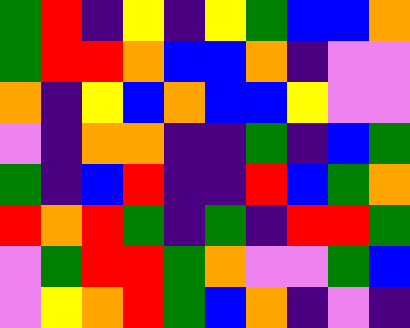[["green", "red", "indigo", "yellow", "indigo", "yellow", "green", "blue", "blue", "orange"], ["green", "red", "red", "orange", "blue", "blue", "orange", "indigo", "violet", "violet"], ["orange", "indigo", "yellow", "blue", "orange", "blue", "blue", "yellow", "violet", "violet"], ["violet", "indigo", "orange", "orange", "indigo", "indigo", "green", "indigo", "blue", "green"], ["green", "indigo", "blue", "red", "indigo", "indigo", "red", "blue", "green", "orange"], ["red", "orange", "red", "green", "indigo", "green", "indigo", "red", "red", "green"], ["violet", "green", "red", "red", "green", "orange", "violet", "violet", "green", "blue"], ["violet", "yellow", "orange", "red", "green", "blue", "orange", "indigo", "violet", "indigo"]]